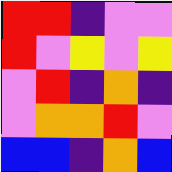[["red", "red", "indigo", "violet", "violet"], ["red", "violet", "yellow", "violet", "yellow"], ["violet", "red", "indigo", "orange", "indigo"], ["violet", "orange", "orange", "red", "violet"], ["blue", "blue", "indigo", "orange", "blue"]]